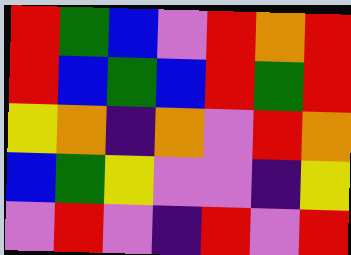[["red", "green", "blue", "violet", "red", "orange", "red"], ["red", "blue", "green", "blue", "red", "green", "red"], ["yellow", "orange", "indigo", "orange", "violet", "red", "orange"], ["blue", "green", "yellow", "violet", "violet", "indigo", "yellow"], ["violet", "red", "violet", "indigo", "red", "violet", "red"]]